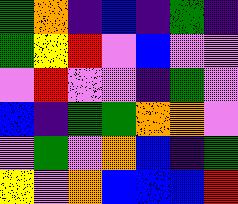[["green", "orange", "indigo", "blue", "indigo", "green", "indigo"], ["green", "yellow", "red", "violet", "blue", "violet", "violet"], ["violet", "red", "violet", "violet", "indigo", "green", "violet"], ["blue", "indigo", "green", "green", "orange", "orange", "violet"], ["violet", "green", "violet", "orange", "blue", "indigo", "green"], ["yellow", "violet", "orange", "blue", "blue", "blue", "red"]]